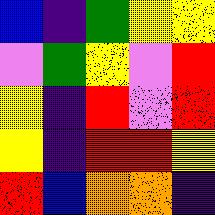[["blue", "indigo", "green", "yellow", "yellow"], ["violet", "green", "yellow", "violet", "red"], ["yellow", "indigo", "red", "violet", "red"], ["yellow", "indigo", "red", "red", "yellow"], ["red", "blue", "orange", "orange", "indigo"]]